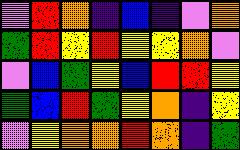[["violet", "red", "orange", "indigo", "blue", "indigo", "violet", "orange"], ["green", "red", "yellow", "red", "yellow", "yellow", "orange", "violet"], ["violet", "blue", "green", "yellow", "blue", "red", "red", "yellow"], ["green", "blue", "red", "green", "yellow", "orange", "indigo", "yellow"], ["violet", "yellow", "orange", "orange", "red", "orange", "indigo", "green"]]